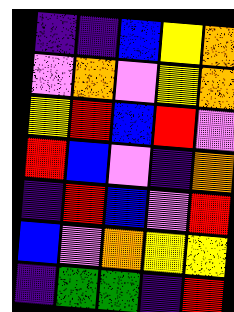[["indigo", "indigo", "blue", "yellow", "orange"], ["violet", "orange", "violet", "yellow", "orange"], ["yellow", "red", "blue", "red", "violet"], ["red", "blue", "violet", "indigo", "orange"], ["indigo", "red", "blue", "violet", "red"], ["blue", "violet", "orange", "yellow", "yellow"], ["indigo", "green", "green", "indigo", "red"]]